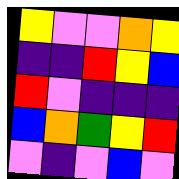[["yellow", "violet", "violet", "orange", "yellow"], ["indigo", "indigo", "red", "yellow", "blue"], ["red", "violet", "indigo", "indigo", "indigo"], ["blue", "orange", "green", "yellow", "red"], ["violet", "indigo", "violet", "blue", "violet"]]